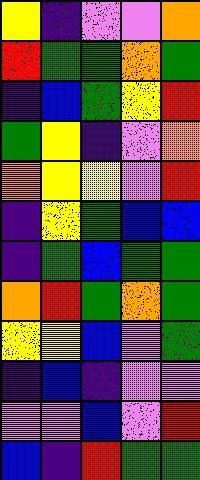[["yellow", "indigo", "violet", "violet", "orange"], ["red", "green", "green", "orange", "green"], ["indigo", "blue", "green", "yellow", "red"], ["green", "yellow", "indigo", "violet", "orange"], ["orange", "yellow", "yellow", "violet", "red"], ["indigo", "yellow", "green", "blue", "blue"], ["indigo", "green", "blue", "green", "green"], ["orange", "red", "green", "orange", "green"], ["yellow", "yellow", "blue", "violet", "green"], ["indigo", "blue", "indigo", "violet", "violet"], ["violet", "violet", "blue", "violet", "red"], ["blue", "indigo", "red", "green", "green"]]